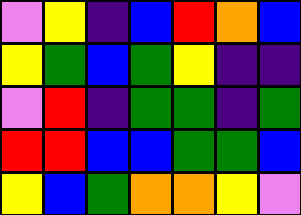[["violet", "yellow", "indigo", "blue", "red", "orange", "blue"], ["yellow", "green", "blue", "green", "yellow", "indigo", "indigo"], ["violet", "red", "indigo", "green", "green", "indigo", "green"], ["red", "red", "blue", "blue", "green", "green", "blue"], ["yellow", "blue", "green", "orange", "orange", "yellow", "violet"]]